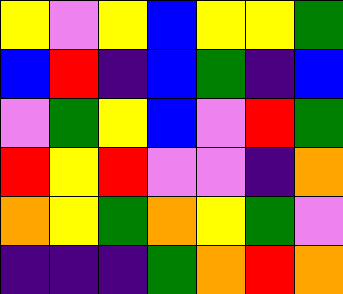[["yellow", "violet", "yellow", "blue", "yellow", "yellow", "green"], ["blue", "red", "indigo", "blue", "green", "indigo", "blue"], ["violet", "green", "yellow", "blue", "violet", "red", "green"], ["red", "yellow", "red", "violet", "violet", "indigo", "orange"], ["orange", "yellow", "green", "orange", "yellow", "green", "violet"], ["indigo", "indigo", "indigo", "green", "orange", "red", "orange"]]